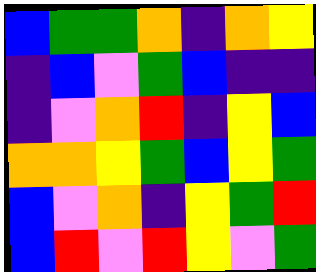[["blue", "green", "green", "orange", "indigo", "orange", "yellow"], ["indigo", "blue", "violet", "green", "blue", "indigo", "indigo"], ["indigo", "violet", "orange", "red", "indigo", "yellow", "blue"], ["orange", "orange", "yellow", "green", "blue", "yellow", "green"], ["blue", "violet", "orange", "indigo", "yellow", "green", "red"], ["blue", "red", "violet", "red", "yellow", "violet", "green"]]